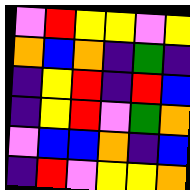[["violet", "red", "yellow", "yellow", "violet", "yellow"], ["orange", "blue", "orange", "indigo", "green", "indigo"], ["indigo", "yellow", "red", "indigo", "red", "blue"], ["indigo", "yellow", "red", "violet", "green", "orange"], ["violet", "blue", "blue", "orange", "indigo", "blue"], ["indigo", "red", "violet", "yellow", "yellow", "orange"]]